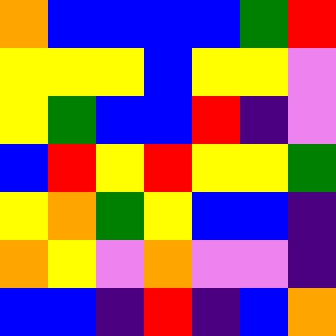[["orange", "blue", "blue", "blue", "blue", "green", "red"], ["yellow", "yellow", "yellow", "blue", "yellow", "yellow", "violet"], ["yellow", "green", "blue", "blue", "red", "indigo", "violet"], ["blue", "red", "yellow", "red", "yellow", "yellow", "green"], ["yellow", "orange", "green", "yellow", "blue", "blue", "indigo"], ["orange", "yellow", "violet", "orange", "violet", "violet", "indigo"], ["blue", "blue", "indigo", "red", "indigo", "blue", "orange"]]